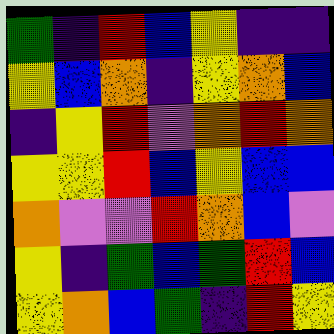[["green", "indigo", "red", "blue", "yellow", "indigo", "indigo"], ["yellow", "blue", "orange", "indigo", "yellow", "orange", "blue"], ["indigo", "yellow", "red", "violet", "orange", "red", "orange"], ["yellow", "yellow", "red", "blue", "yellow", "blue", "blue"], ["orange", "violet", "violet", "red", "orange", "blue", "violet"], ["yellow", "indigo", "green", "blue", "green", "red", "blue"], ["yellow", "orange", "blue", "green", "indigo", "red", "yellow"]]